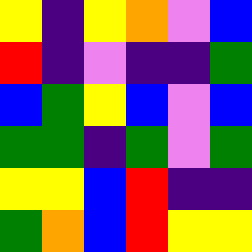[["yellow", "indigo", "yellow", "orange", "violet", "blue"], ["red", "indigo", "violet", "indigo", "indigo", "green"], ["blue", "green", "yellow", "blue", "violet", "blue"], ["green", "green", "indigo", "green", "violet", "green"], ["yellow", "yellow", "blue", "red", "indigo", "indigo"], ["green", "orange", "blue", "red", "yellow", "yellow"]]